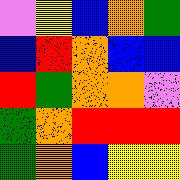[["violet", "yellow", "blue", "orange", "green"], ["blue", "red", "orange", "blue", "blue"], ["red", "green", "orange", "orange", "violet"], ["green", "orange", "red", "red", "red"], ["green", "orange", "blue", "yellow", "yellow"]]